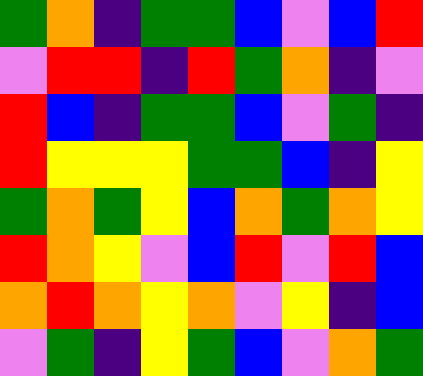[["green", "orange", "indigo", "green", "green", "blue", "violet", "blue", "red"], ["violet", "red", "red", "indigo", "red", "green", "orange", "indigo", "violet"], ["red", "blue", "indigo", "green", "green", "blue", "violet", "green", "indigo"], ["red", "yellow", "yellow", "yellow", "green", "green", "blue", "indigo", "yellow"], ["green", "orange", "green", "yellow", "blue", "orange", "green", "orange", "yellow"], ["red", "orange", "yellow", "violet", "blue", "red", "violet", "red", "blue"], ["orange", "red", "orange", "yellow", "orange", "violet", "yellow", "indigo", "blue"], ["violet", "green", "indigo", "yellow", "green", "blue", "violet", "orange", "green"]]